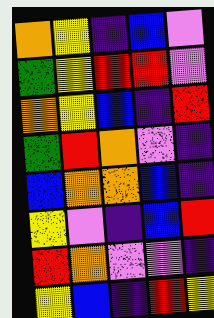[["orange", "yellow", "indigo", "blue", "violet"], ["green", "yellow", "red", "red", "violet"], ["orange", "yellow", "blue", "indigo", "red"], ["green", "red", "orange", "violet", "indigo"], ["blue", "orange", "orange", "blue", "indigo"], ["yellow", "violet", "indigo", "blue", "red"], ["red", "orange", "violet", "violet", "indigo"], ["yellow", "blue", "indigo", "red", "yellow"]]